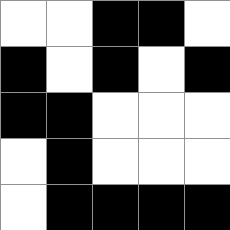[["white", "white", "black", "black", "white"], ["black", "white", "black", "white", "black"], ["black", "black", "white", "white", "white"], ["white", "black", "white", "white", "white"], ["white", "black", "black", "black", "black"]]